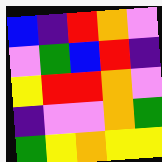[["blue", "indigo", "red", "orange", "violet"], ["violet", "green", "blue", "red", "indigo"], ["yellow", "red", "red", "orange", "violet"], ["indigo", "violet", "violet", "orange", "green"], ["green", "yellow", "orange", "yellow", "yellow"]]